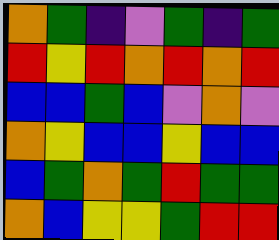[["orange", "green", "indigo", "violet", "green", "indigo", "green"], ["red", "yellow", "red", "orange", "red", "orange", "red"], ["blue", "blue", "green", "blue", "violet", "orange", "violet"], ["orange", "yellow", "blue", "blue", "yellow", "blue", "blue"], ["blue", "green", "orange", "green", "red", "green", "green"], ["orange", "blue", "yellow", "yellow", "green", "red", "red"]]